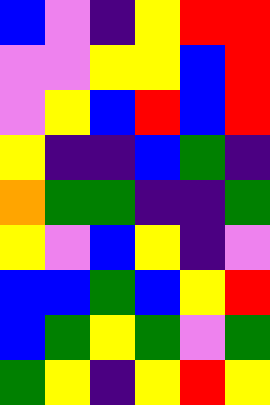[["blue", "violet", "indigo", "yellow", "red", "red"], ["violet", "violet", "yellow", "yellow", "blue", "red"], ["violet", "yellow", "blue", "red", "blue", "red"], ["yellow", "indigo", "indigo", "blue", "green", "indigo"], ["orange", "green", "green", "indigo", "indigo", "green"], ["yellow", "violet", "blue", "yellow", "indigo", "violet"], ["blue", "blue", "green", "blue", "yellow", "red"], ["blue", "green", "yellow", "green", "violet", "green"], ["green", "yellow", "indigo", "yellow", "red", "yellow"]]